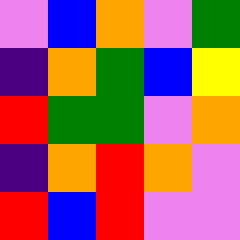[["violet", "blue", "orange", "violet", "green"], ["indigo", "orange", "green", "blue", "yellow"], ["red", "green", "green", "violet", "orange"], ["indigo", "orange", "red", "orange", "violet"], ["red", "blue", "red", "violet", "violet"]]